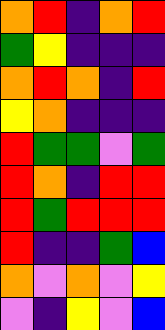[["orange", "red", "indigo", "orange", "red"], ["green", "yellow", "indigo", "indigo", "indigo"], ["orange", "red", "orange", "indigo", "red"], ["yellow", "orange", "indigo", "indigo", "indigo"], ["red", "green", "green", "violet", "green"], ["red", "orange", "indigo", "red", "red"], ["red", "green", "red", "red", "red"], ["red", "indigo", "indigo", "green", "blue"], ["orange", "violet", "orange", "violet", "yellow"], ["violet", "indigo", "yellow", "violet", "blue"]]